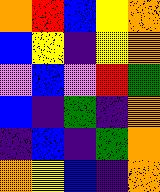[["orange", "red", "blue", "yellow", "orange"], ["blue", "yellow", "indigo", "yellow", "orange"], ["violet", "blue", "violet", "red", "green"], ["blue", "indigo", "green", "indigo", "orange"], ["indigo", "blue", "indigo", "green", "orange"], ["orange", "yellow", "blue", "indigo", "orange"]]